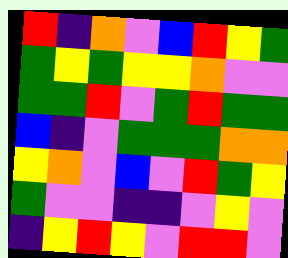[["red", "indigo", "orange", "violet", "blue", "red", "yellow", "green"], ["green", "yellow", "green", "yellow", "yellow", "orange", "violet", "violet"], ["green", "green", "red", "violet", "green", "red", "green", "green"], ["blue", "indigo", "violet", "green", "green", "green", "orange", "orange"], ["yellow", "orange", "violet", "blue", "violet", "red", "green", "yellow"], ["green", "violet", "violet", "indigo", "indigo", "violet", "yellow", "violet"], ["indigo", "yellow", "red", "yellow", "violet", "red", "red", "violet"]]